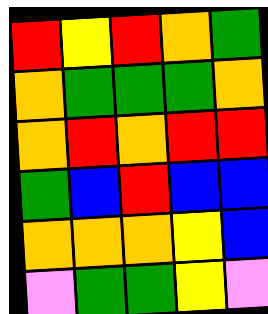[["red", "yellow", "red", "orange", "green"], ["orange", "green", "green", "green", "orange"], ["orange", "red", "orange", "red", "red"], ["green", "blue", "red", "blue", "blue"], ["orange", "orange", "orange", "yellow", "blue"], ["violet", "green", "green", "yellow", "violet"]]